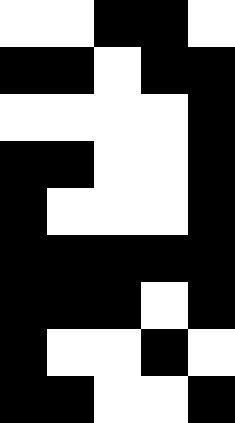[["white", "white", "black", "black", "white"], ["black", "black", "white", "black", "black"], ["white", "white", "white", "white", "black"], ["black", "black", "white", "white", "black"], ["black", "white", "white", "white", "black"], ["black", "black", "black", "black", "black"], ["black", "black", "black", "white", "black"], ["black", "white", "white", "black", "white"], ["black", "black", "white", "white", "black"]]